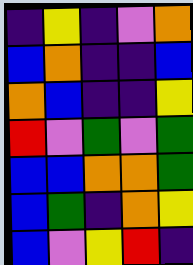[["indigo", "yellow", "indigo", "violet", "orange"], ["blue", "orange", "indigo", "indigo", "blue"], ["orange", "blue", "indigo", "indigo", "yellow"], ["red", "violet", "green", "violet", "green"], ["blue", "blue", "orange", "orange", "green"], ["blue", "green", "indigo", "orange", "yellow"], ["blue", "violet", "yellow", "red", "indigo"]]